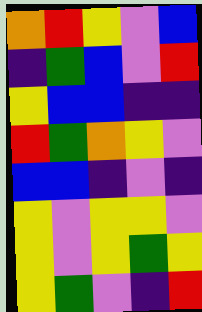[["orange", "red", "yellow", "violet", "blue"], ["indigo", "green", "blue", "violet", "red"], ["yellow", "blue", "blue", "indigo", "indigo"], ["red", "green", "orange", "yellow", "violet"], ["blue", "blue", "indigo", "violet", "indigo"], ["yellow", "violet", "yellow", "yellow", "violet"], ["yellow", "violet", "yellow", "green", "yellow"], ["yellow", "green", "violet", "indigo", "red"]]